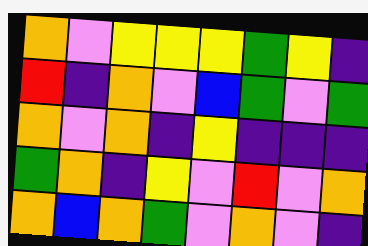[["orange", "violet", "yellow", "yellow", "yellow", "green", "yellow", "indigo"], ["red", "indigo", "orange", "violet", "blue", "green", "violet", "green"], ["orange", "violet", "orange", "indigo", "yellow", "indigo", "indigo", "indigo"], ["green", "orange", "indigo", "yellow", "violet", "red", "violet", "orange"], ["orange", "blue", "orange", "green", "violet", "orange", "violet", "indigo"]]